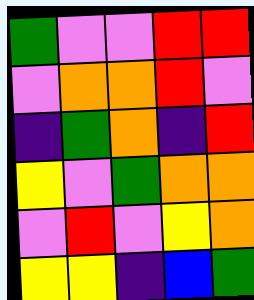[["green", "violet", "violet", "red", "red"], ["violet", "orange", "orange", "red", "violet"], ["indigo", "green", "orange", "indigo", "red"], ["yellow", "violet", "green", "orange", "orange"], ["violet", "red", "violet", "yellow", "orange"], ["yellow", "yellow", "indigo", "blue", "green"]]